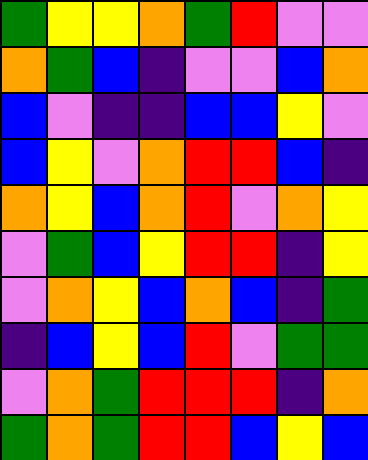[["green", "yellow", "yellow", "orange", "green", "red", "violet", "violet"], ["orange", "green", "blue", "indigo", "violet", "violet", "blue", "orange"], ["blue", "violet", "indigo", "indigo", "blue", "blue", "yellow", "violet"], ["blue", "yellow", "violet", "orange", "red", "red", "blue", "indigo"], ["orange", "yellow", "blue", "orange", "red", "violet", "orange", "yellow"], ["violet", "green", "blue", "yellow", "red", "red", "indigo", "yellow"], ["violet", "orange", "yellow", "blue", "orange", "blue", "indigo", "green"], ["indigo", "blue", "yellow", "blue", "red", "violet", "green", "green"], ["violet", "orange", "green", "red", "red", "red", "indigo", "orange"], ["green", "orange", "green", "red", "red", "blue", "yellow", "blue"]]